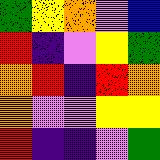[["green", "yellow", "orange", "violet", "blue"], ["red", "indigo", "violet", "yellow", "green"], ["orange", "red", "indigo", "red", "orange"], ["orange", "violet", "violet", "yellow", "yellow"], ["red", "indigo", "indigo", "violet", "green"]]